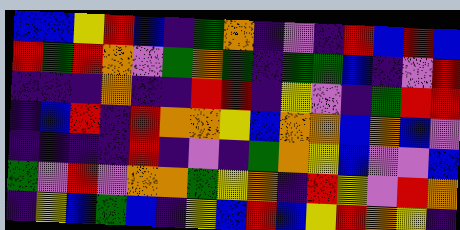[["blue", "blue", "yellow", "red", "blue", "indigo", "green", "orange", "indigo", "violet", "indigo", "red", "blue", "red", "blue"], ["red", "green", "red", "orange", "violet", "green", "orange", "green", "indigo", "green", "green", "blue", "indigo", "violet", "red"], ["indigo", "indigo", "indigo", "orange", "indigo", "indigo", "red", "red", "indigo", "yellow", "violet", "indigo", "green", "red", "red"], ["indigo", "blue", "red", "indigo", "red", "orange", "orange", "yellow", "blue", "orange", "orange", "blue", "orange", "blue", "violet"], ["indigo", "indigo", "indigo", "indigo", "red", "indigo", "violet", "indigo", "green", "orange", "yellow", "blue", "violet", "violet", "blue"], ["green", "violet", "red", "violet", "orange", "orange", "green", "yellow", "orange", "indigo", "red", "yellow", "violet", "red", "orange"], ["indigo", "yellow", "blue", "green", "blue", "indigo", "yellow", "blue", "red", "blue", "yellow", "red", "orange", "yellow", "indigo"]]